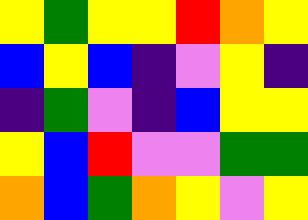[["yellow", "green", "yellow", "yellow", "red", "orange", "yellow"], ["blue", "yellow", "blue", "indigo", "violet", "yellow", "indigo"], ["indigo", "green", "violet", "indigo", "blue", "yellow", "yellow"], ["yellow", "blue", "red", "violet", "violet", "green", "green"], ["orange", "blue", "green", "orange", "yellow", "violet", "yellow"]]